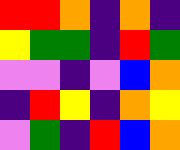[["red", "red", "orange", "indigo", "orange", "indigo"], ["yellow", "green", "green", "indigo", "red", "green"], ["violet", "violet", "indigo", "violet", "blue", "orange"], ["indigo", "red", "yellow", "indigo", "orange", "yellow"], ["violet", "green", "indigo", "red", "blue", "orange"]]